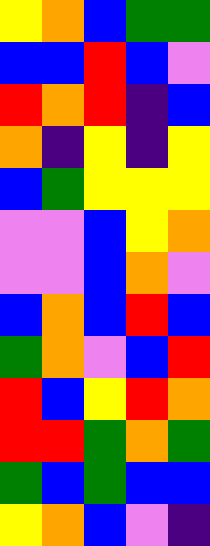[["yellow", "orange", "blue", "green", "green"], ["blue", "blue", "red", "blue", "violet"], ["red", "orange", "red", "indigo", "blue"], ["orange", "indigo", "yellow", "indigo", "yellow"], ["blue", "green", "yellow", "yellow", "yellow"], ["violet", "violet", "blue", "yellow", "orange"], ["violet", "violet", "blue", "orange", "violet"], ["blue", "orange", "blue", "red", "blue"], ["green", "orange", "violet", "blue", "red"], ["red", "blue", "yellow", "red", "orange"], ["red", "red", "green", "orange", "green"], ["green", "blue", "green", "blue", "blue"], ["yellow", "orange", "blue", "violet", "indigo"]]